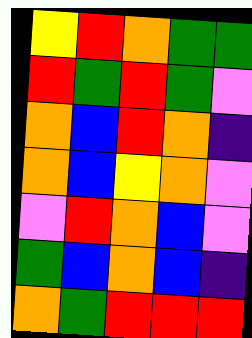[["yellow", "red", "orange", "green", "green"], ["red", "green", "red", "green", "violet"], ["orange", "blue", "red", "orange", "indigo"], ["orange", "blue", "yellow", "orange", "violet"], ["violet", "red", "orange", "blue", "violet"], ["green", "blue", "orange", "blue", "indigo"], ["orange", "green", "red", "red", "red"]]